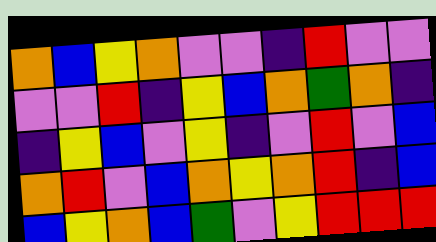[["orange", "blue", "yellow", "orange", "violet", "violet", "indigo", "red", "violet", "violet"], ["violet", "violet", "red", "indigo", "yellow", "blue", "orange", "green", "orange", "indigo"], ["indigo", "yellow", "blue", "violet", "yellow", "indigo", "violet", "red", "violet", "blue"], ["orange", "red", "violet", "blue", "orange", "yellow", "orange", "red", "indigo", "blue"], ["blue", "yellow", "orange", "blue", "green", "violet", "yellow", "red", "red", "red"]]